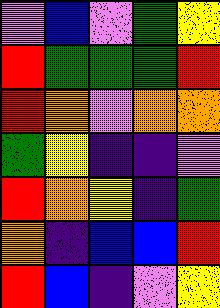[["violet", "blue", "violet", "green", "yellow"], ["red", "green", "green", "green", "red"], ["red", "orange", "violet", "orange", "orange"], ["green", "yellow", "indigo", "indigo", "violet"], ["red", "orange", "yellow", "indigo", "green"], ["orange", "indigo", "blue", "blue", "red"], ["red", "blue", "indigo", "violet", "yellow"]]